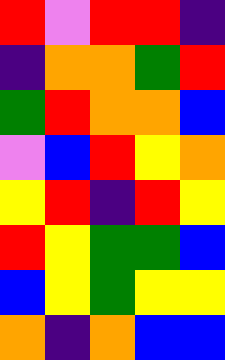[["red", "violet", "red", "red", "indigo"], ["indigo", "orange", "orange", "green", "red"], ["green", "red", "orange", "orange", "blue"], ["violet", "blue", "red", "yellow", "orange"], ["yellow", "red", "indigo", "red", "yellow"], ["red", "yellow", "green", "green", "blue"], ["blue", "yellow", "green", "yellow", "yellow"], ["orange", "indigo", "orange", "blue", "blue"]]